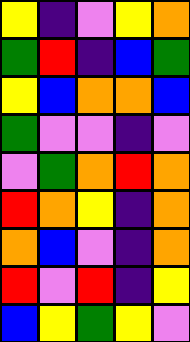[["yellow", "indigo", "violet", "yellow", "orange"], ["green", "red", "indigo", "blue", "green"], ["yellow", "blue", "orange", "orange", "blue"], ["green", "violet", "violet", "indigo", "violet"], ["violet", "green", "orange", "red", "orange"], ["red", "orange", "yellow", "indigo", "orange"], ["orange", "blue", "violet", "indigo", "orange"], ["red", "violet", "red", "indigo", "yellow"], ["blue", "yellow", "green", "yellow", "violet"]]